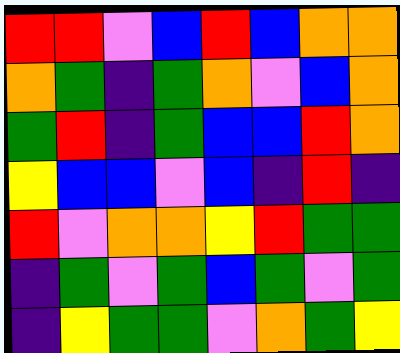[["red", "red", "violet", "blue", "red", "blue", "orange", "orange"], ["orange", "green", "indigo", "green", "orange", "violet", "blue", "orange"], ["green", "red", "indigo", "green", "blue", "blue", "red", "orange"], ["yellow", "blue", "blue", "violet", "blue", "indigo", "red", "indigo"], ["red", "violet", "orange", "orange", "yellow", "red", "green", "green"], ["indigo", "green", "violet", "green", "blue", "green", "violet", "green"], ["indigo", "yellow", "green", "green", "violet", "orange", "green", "yellow"]]